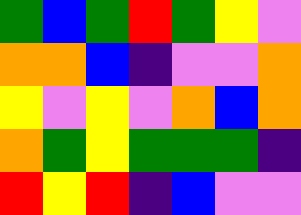[["green", "blue", "green", "red", "green", "yellow", "violet"], ["orange", "orange", "blue", "indigo", "violet", "violet", "orange"], ["yellow", "violet", "yellow", "violet", "orange", "blue", "orange"], ["orange", "green", "yellow", "green", "green", "green", "indigo"], ["red", "yellow", "red", "indigo", "blue", "violet", "violet"]]